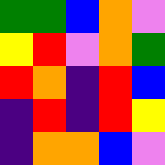[["green", "green", "blue", "orange", "violet"], ["yellow", "red", "violet", "orange", "green"], ["red", "orange", "indigo", "red", "blue"], ["indigo", "red", "indigo", "red", "yellow"], ["indigo", "orange", "orange", "blue", "violet"]]